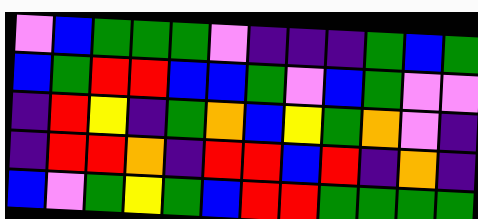[["violet", "blue", "green", "green", "green", "violet", "indigo", "indigo", "indigo", "green", "blue", "green"], ["blue", "green", "red", "red", "blue", "blue", "green", "violet", "blue", "green", "violet", "violet"], ["indigo", "red", "yellow", "indigo", "green", "orange", "blue", "yellow", "green", "orange", "violet", "indigo"], ["indigo", "red", "red", "orange", "indigo", "red", "red", "blue", "red", "indigo", "orange", "indigo"], ["blue", "violet", "green", "yellow", "green", "blue", "red", "red", "green", "green", "green", "green"]]